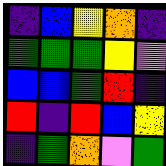[["indigo", "blue", "yellow", "orange", "indigo"], ["green", "green", "green", "yellow", "violet"], ["blue", "blue", "green", "red", "indigo"], ["red", "indigo", "red", "blue", "yellow"], ["indigo", "green", "orange", "violet", "green"]]